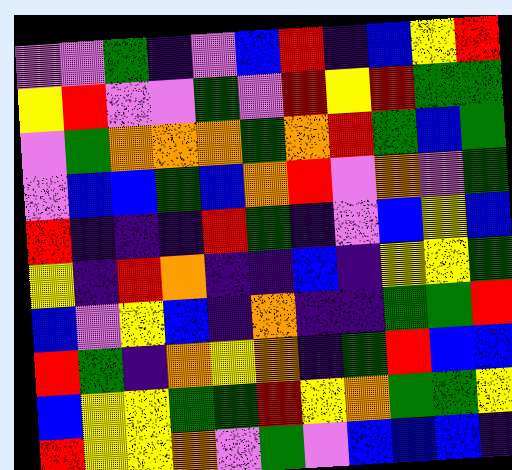[["violet", "violet", "green", "indigo", "violet", "blue", "red", "indigo", "blue", "yellow", "red"], ["yellow", "red", "violet", "violet", "green", "violet", "red", "yellow", "red", "green", "green"], ["violet", "green", "orange", "orange", "orange", "green", "orange", "red", "green", "blue", "green"], ["violet", "blue", "blue", "green", "blue", "orange", "red", "violet", "orange", "violet", "green"], ["red", "indigo", "indigo", "indigo", "red", "green", "indigo", "violet", "blue", "yellow", "blue"], ["yellow", "indigo", "red", "orange", "indigo", "indigo", "blue", "indigo", "yellow", "yellow", "green"], ["blue", "violet", "yellow", "blue", "indigo", "orange", "indigo", "indigo", "green", "green", "red"], ["red", "green", "indigo", "orange", "yellow", "orange", "indigo", "green", "red", "blue", "blue"], ["blue", "yellow", "yellow", "green", "green", "red", "yellow", "orange", "green", "green", "yellow"], ["red", "yellow", "yellow", "orange", "violet", "green", "violet", "blue", "blue", "blue", "indigo"]]